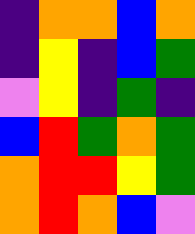[["indigo", "orange", "orange", "blue", "orange"], ["indigo", "yellow", "indigo", "blue", "green"], ["violet", "yellow", "indigo", "green", "indigo"], ["blue", "red", "green", "orange", "green"], ["orange", "red", "red", "yellow", "green"], ["orange", "red", "orange", "blue", "violet"]]